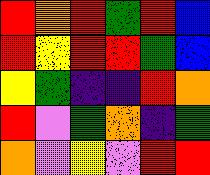[["red", "orange", "red", "green", "red", "blue"], ["red", "yellow", "red", "red", "green", "blue"], ["yellow", "green", "indigo", "indigo", "red", "orange"], ["red", "violet", "green", "orange", "indigo", "green"], ["orange", "violet", "yellow", "violet", "red", "red"]]